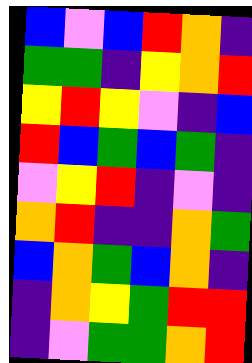[["blue", "violet", "blue", "red", "orange", "indigo"], ["green", "green", "indigo", "yellow", "orange", "red"], ["yellow", "red", "yellow", "violet", "indigo", "blue"], ["red", "blue", "green", "blue", "green", "indigo"], ["violet", "yellow", "red", "indigo", "violet", "indigo"], ["orange", "red", "indigo", "indigo", "orange", "green"], ["blue", "orange", "green", "blue", "orange", "indigo"], ["indigo", "orange", "yellow", "green", "red", "red"], ["indigo", "violet", "green", "green", "orange", "red"]]